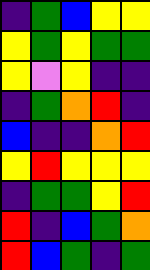[["indigo", "green", "blue", "yellow", "yellow"], ["yellow", "green", "yellow", "green", "green"], ["yellow", "violet", "yellow", "indigo", "indigo"], ["indigo", "green", "orange", "red", "indigo"], ["blue", "indigo", "indigo", "orange", "red"], ["yellow", "red", "yellow", "yellow", "yellow"], ["indigo", "green", "green", "yellow", "red"], ["red", "indigo", "blue", "green", "orange"], ["red", "blue", "green", "indigo", "green"]]